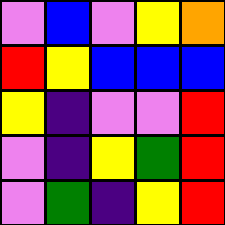[["violet", "blue", "violet", "yellow", "orange"], ["red", "yellow", "blue", "blue", "blue"], ["yellow", "indigo", "violet", "violet", "red"], ["violet", "indigo", "yellow", "green", "red"], ["violet", "green", "indigo", "yellow", "red"]]